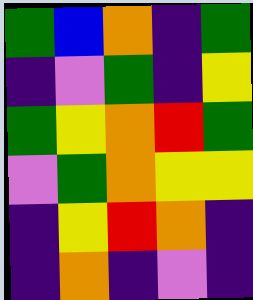[["green", "blue", "orange", "indigo", "green"], ["indigo", "violet", "green", "indigo", "yellow"], ["green", "yellow", "orange", "red", "green"], ["violet", "green", "orange", "yellow", "yellow"], ["indigo", "yellow", "red", "orange", "indigo"], ["indigo", "orange", "indigo", "violet", "indigo"]]